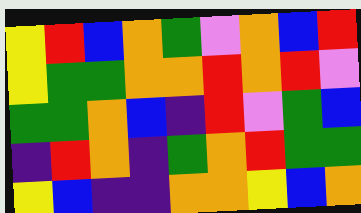[["yellow", "red", "blue", "orange", "green", "violet", "orange", "blue", "red"], ["yellow", "green", "green", "orange", "orange", "red", "orange", "red", "violet"], ["green", "green", "orange", "blue", "indigo", "red", "violet", "green", "blue"], ["indigo", "red", "orange", "indigo", "green", "orange", "red", "green", "green"], ["yellow", "blue", "indigo", "indigo", "orange", "orange", "yellow", "blue", "orange"]]